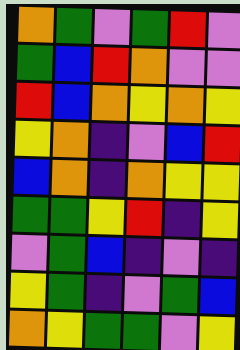[["orange", "green", "violet", "green", "red", "violet"], ["green", "blue", "red", "orange", "violet", "violet"], ["red", "blue", "orange", "yellow", "orange", "yellow"], ["yellow", "orange", "indigo", "violet", "blue", "red"], ["blue", "orange", "indigo", "orange", "yellow", "yellow"], ["green", "green", "yellow", "red", "indigo", "yellow"], ["violet", "green", "blue", "indigo", "violet", "indigo"], ["yellow", "green", "indigo", "violet", "green", "blue"], ["orange", "yellow", "green", "green", "violet", "yellow"]]